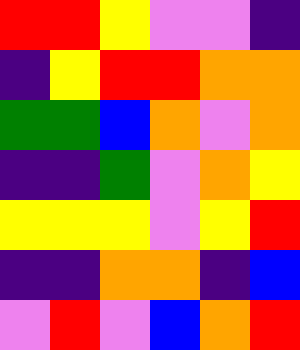[["red", "red", "yellow", "violet", "violet", "indigo"], ["indigo", "yellow", "red", "red", "orange", "orange"], ["green", "green", "blue", "orange", "violet", "orange"], ["indigo", "indigo", "green", "violet", "orange", "yellow"], ["yellow", "yellow", "yellow", "violet", "yellow", "red"], ["indigo", "indigo", "orange", "orange", "indigo", "blue"], ["violet", "red", "violet", "blue", "orange", "red"]]